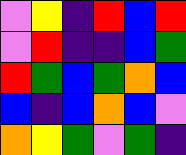[["violet", "yellow", "indigo", "red", "blue", "red"], ["violet", "red", "indigo", "indigo", "blue", "green"], ["red", "green", "blue", "green", "orange", "blue"], ["blue", "indigo", "blue", "orange", "blue", "violet"], ["orange", "yellow", "green", "violet", "green", "indigo"]]